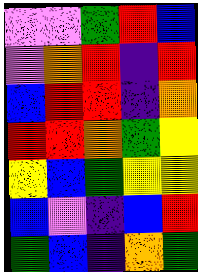[["violet", "violet", "green", "red", "blue"], ["violet", "orange", "red", "indigo", "red"], ["blue", "red", "red", "indigo", "orange"], ["red", "red", "orange", "green", "yellow"], ["yellow", "blue", "green", "yellow", "yellow"], ["blue", "violet", "indigo", "blue", "red"], ["green", "blue", "indigo", "orange", "green"]]